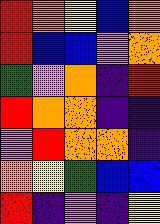[["red", "orange", "yellow", "blue", "orange"], ["red", "blue", "blue", "violet", "orange"], ["green", "violet", "orange", "indigo", "red"], ["red", "orange", "orange", "indigo", "indigo"], ["violet", "red", "orange", "orange", "indigo"], ["orange", "yellow", "green", "blue", "blue"], ["red", "indigo", "violet", "indigo", "yellow"]]